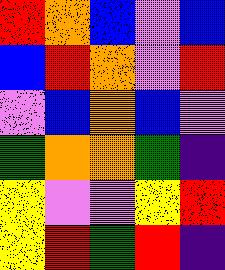[["red", "orange", "blue", "violet", "blue"], ["blue", "red", "orange", "violet", "red"], ["violet", "blue", "orange", "blue", "violet"], ["green", "orange", "orange", "green", "indigo"], ["yellow", "violet", "violet", "yellow", "red"], ["yellow", "red", "green", "red", "indigo"]]